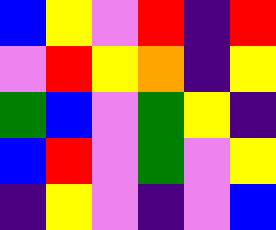[["blue", "yellow", "violet", "red", "indigo", "red"], ["violet", "red", "yellow", "orange", "indigo", "yellow"], ["green", "blue", "violet", "green", "yellow", "indigo"], ["blue", "red", "violet", "green", "violet", "yellow"], ["indigo", "yellow", "violet", "indigo", "violet", "blue"]]